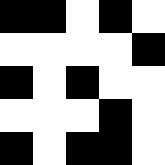[["black", "black", "white", "black", "white"], ["white", "white", "white", "white", "black"], ["black", "white", "black", "white", "white"], ["white", "white", "white", "black", "white"], ["black", "white", "black", "black", "white"]]